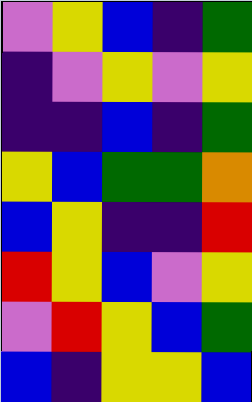[["violet", "yellow", "blue", "indigo", "green"], ["indigo", "violet", "yellow", "violet", "yellow"], ["indigo", "indigo", "blue", "indigo", "green"], ["yellow", "blue", "green", "green", "orange"], ["blue", "yellow", "indigo", "indigo", "red"], ["red", "yellow", "blue", "violet", "yellow"], ["violet", "red", "yellow", "blue", "green"], ["blue", "indigo", "yellow", "yellow", "blue"]]